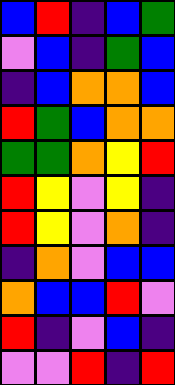[["blue", "red", "indigo", "blue", "green"], ["violet", "blue", "indigo", "green", "blue"], ["indigo", "blue", "orange", "orange", "blue"], ["red", "green", "blue", "orange", "orange"], ["green", "green", "orange", "yellow", "red"], ["red", "yellow", "violet", "yellow", "indigo"], ["red", "yellow", "violet", "orange", "indigo"], ["indigo", "orange", "violet", "blue", "blue"], ["orange", "blue", "blue", "red", "violet"], ["red", "indigo", "violet", "blue", "indigo"], ["violet", "violet", "red", "indigo", "red"]]